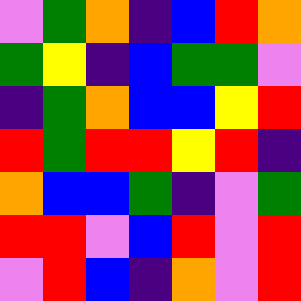[["violet", "green", "orange", "indigo", "blue", "red", "orange"], ["green", "yellow", "indigo", "blue", "green", "green", "violet"], ["indigo", "green", "orange", "blue", "blue", "yellow", "red"], ["red", "green", "red", "red", "yellow", "red", "indigo"], ["orange", "blue", "blue", "green", "indigo", "violet", "green"], ["red", "red", "violet", "blue", "red", "violet", "red"], ["violet", "red", "blue", "indigo", "orange", "violet", "red"]]